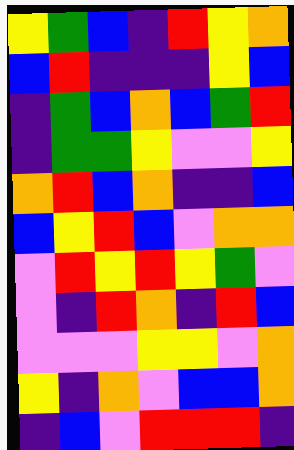[["yellow", "green", "blue", "indigo", "red", "yellow", "orange"], ["blue", "red", "indigo", "indigo", "indigo", "yellow", "blue"], ["indigo", "green", "blue", "orange", "blue", "green", "red"], ["indigo", "green", "green", "yellow", "violet", "violet", "yellow"], ["orange", "red", "blue", "orange", "indigo", "indigo", "blue"], ["blue", "yellow", "red", "blue", "violet", "orange", "orange"], ["violet", "red", "yellow", "red", "yellow", "green", "violet"], ["violet", "indigo", "red", "orange", "indigo", "red", "blue"], ["violet", "violet", "violet", "yellow", "yellow", "violet", "orange"], ["yellow", "indigo", "orange", "violet", "blue", "blue", "orange"], ["indigo", "blue", "violet", "red", "red", "red", "indigo"]]